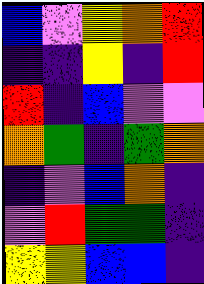[["blue", "violet", "yellow", "orange", "red"], ["indigo", "indigo", "yellow", "indigo", "red"], ["red", "indigo", "blue", "violet", "violet"], ["orange", "green", "indigo", "green", "orange"], ["indigo", "violet", "blue", "orange", "indigo"], ["violet", "red", "green", "green", "indigo"], ["yellow", "yellow", "blue", "blue", "indigo"]]